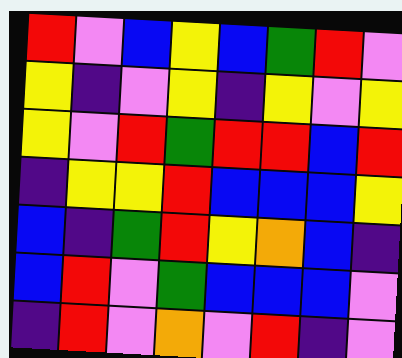[["red", "violet", "blue", "yellow", "blue", "green", "red", "violet"], ["yellow", "indigo", "violet", "yellow", "indigo", "yellow", "violet", "yellow"], ["yellow", "violet", "red", "green", "red", "red", "blue", "red"], ["indigo", "yellow", "yellow", "red", "blue", "blue", "blue", "yellow"], ["blue", "indigo", "green", "red", "yellow", "orange", "blue", "indigo"], ["blue", "red", "violet", "green", "blue", "blue", "blue", "violet"], ["indigo", "red", "violet", "orange", "violet", "red", "indigo", "violet"]]